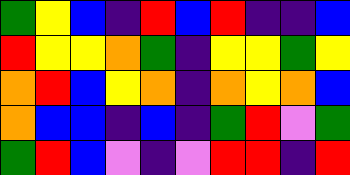[["green", "yellow", "blue", "indigo", "red", "blue", "red", "indigo", "indigo", "blue"], ["red", "yellow", "yellow", "orange", "green", "indigo", "yellow", "yellow", "green", "yellow"], ["orange", "red", "blue", "yellow", "orange", "indigo", "orange", "yellow", "orange", "blue"], ["orange", "blue", "blue", "indigo", "blue", "indigo", "green", "red", "violet", "green"], ["green", "red", "blue", "violet", "indigo", "violet", "red", "red", "indigo", "red"]]